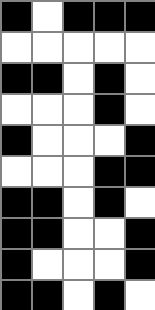[["black", "white", "black", "black", "black"], ["white", "white", "white", "white", "white"], ["black", "black", "white", "black", "white"], ["white", "white", "white", "black", "white"], ["black", "white", "white", "white", "black"], ["white", "white", "white", "black", "black"], ["black", "black", "white", "black", "white"], ["black", "black", "white", "white", "black"], ["black", "white", "white", "white", "black"], ["black", "black", "white", "black", "white"]]